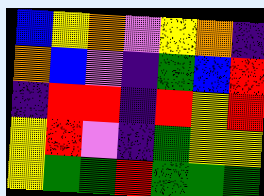[["blue", "yellow", "orange", "violet", "yellow", "orange", "indigo"], ["orange", "blue", "violet", "indigo", "green", "blue", "red"], ["indigo", "red", "red", "indigo", "red", "yellow", "red"], ["yellow", "red", "violet", "indigo", "green", "yellow", "yellow"], ["yellow", "green", "green", "red", "green", "green", "green"]]